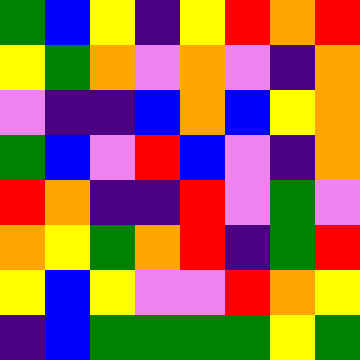[["green", "blue", "yellow", "indigo", "yellow", "red", "orange", "red"], ["yellow", "green", "orange", "violet", "orange", "violet", "indigo", "orange"], ["violet", "indigo", "indigo", "blue", "orange", "blue", "yellow", "orange"], ["green", "blue", "violet", "red", "blue", "violet", "indigo", "orange"], ["red", "orange", "indigo", "indigo", "red", "violet", "green", "violet"], ["orange", "yellow", "green", "orange", "red", "indigo", "green", "red"], ["yellow", "blue", "yellow", "violet", "violet", "red", "orange", "yellow"], ["indigo", "blue", "green", "green", "green", "green", "yellow", "green"]]